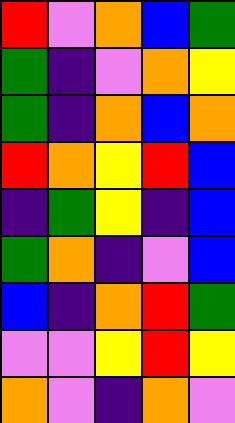[["red", "violet", "orange", "blue", "green"], ["green", "indigo", "violet", "orange", "yellow"], ["green", "indigo", "orange", "blue", "orange"], ["red", "orange", "yellow", "red", "blue"], ["indigo", "green", "yellow", "indigo", "blue"], ["green", "orange", "indigo", "violet", "blue"], ["blue", "indigo", "orange", "red", "green"], ["violet", "violet", "yellow", "red", "yellow"], ["orange", "violet", "indigo", "orange", "violet"]]